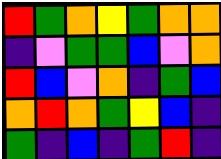[["red", "green", "orange", "yellow", "green", "orange", "orange"], ["indigo", "violet", "green", "green", "blue", "violet", "orange"], ["red", "blue", "violet", "orange", "indigo", "green", "blue"], ["orange", "red", "orange", "green", "yellow", "blue", "indigo"], ["green", "indigo", "blue", "indigo", "green", "red", "indigo"]]